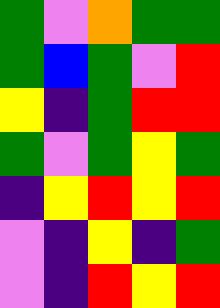[["green", "violet", "orange", "green", "green"], ["green", "blue", "green", "violet", "red"], ["yellow", "indigo", "green", "red", "red"], ["green", "violet", "green", "yellow", "green"], ["indigo", "yellow", "red", "yellow", "red"], ["violet", "indigo", "yellow", "indigo", "green"], ["violet", "indigo", "red", "yellow", "red"]]